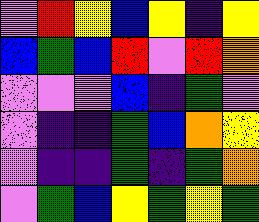[["violet", "red", "yellow", "blue", "yellow", "indigo", "yellow"], ["blue", "green", "blue", "red", "violet", "red", "orange"], ["violet", "violet", "violet", "blue", "indigo", "green", "violet"], ["violet", "indigo", "indigo", "green", "blue", "orange", "yellow"], ["violet", "indigo", "indigo", "green", "indigo", "green", "orange"], ["violet", "green", "blue", "yellow", "green", "yellow", "green"]]